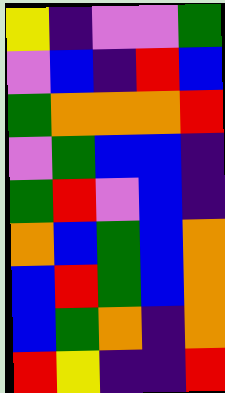[["yellow", "indigo", "violet", "violet", "green"], ["violet", "blue", "indigo", "red", "blue"], ["green", "orange", "orange", "orange", "red"], ["violet", "green", "blue", "blue", "indigo"], ["green", "red", "violet", "blue", "indigo"], ["orange", "blue", "green", "blue", "orange"], ["blue", "red", "green", "blue", "orange"], ["blue", "green", "orange", "indigo", "orange"], ["red", "yellow", "indigo", "indigo", "red"]]